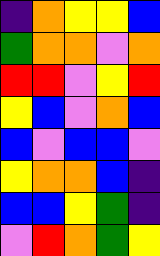[["indigo", "orange", "yellow", "yellow", "blue"], ["green", "orange", "orange", "violet", "orange"], ["red", "red", "violet", "yellow", "red"], ["yellow", "blue", "violet", "orange", "blue"], ["blue", "violet", "blue", "blue", "violet"], ["yellow", "orange", "orange", "blue", "indigo"], ["blue", "blue", "yellow", "green", "indigo"], ["violet", "red", "orange", "green", "yellow"]]